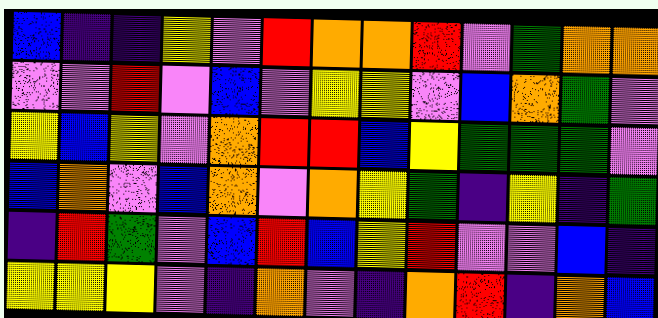[["blue", "indigo", "indigo", "yellow", "violet", "red", "orange", "orange", "red", "violet", "green", "orange", "orange"], ["violet", "violet", "red", "violet", "blue", "violet", "yellow", "yellow", "violet", "blue", "orange", "green", "violet"], ["yellow", "blue", "yellow", "violet", "orange", "red", "red", "blue", "yellow", "green", "green", "green", "violet"], ["blue", "orange", "violet", "blue", "orange", "violet", "orange", "yellow", "green", "indigo", "yellow", "indigo", "green"], ["indigo", "red", "green", "violet", "blue", "red", "blue", "yellow", "red", "violet", "violet", "blue", "indigo"], ["yellow", "yellow", "yellow", "violet", "indigo", "orange", "violet", "indigo", "orange", "red", "indigo", "orange", "blue"]]